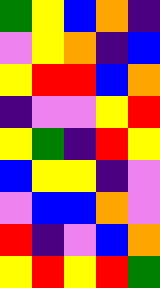[["green", "yellow", "blue", "orange", "indigo"], ["violet", "yellow", "orange", "indigo", "blue"], ["yellow", "red", "red", "blue", "orange"], ["indigo", "violet", "violet", "yellow", "red"], ["yellow", "green", "indigo", "red", "yellow"], ["blue", "yellow", "yellow", "indigo", "violet"], ["violet", "blue", "blue", "orange", "violet"], ["red", "indigo", "violet", "blue", "orange"], ["yellow", "red", "yellow", "red", "green"]]